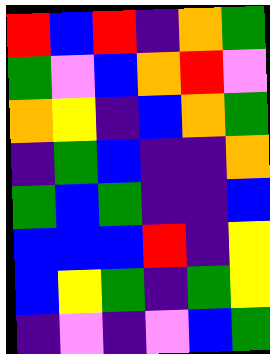[["red", "blue", "red", "indigo", "orange", "green"], ["green", "violet", "blue", "orange", "red", "violet"], ["orange", "yellow", "indigo", "blue", "orange", "green"], ["indigo", "green", "blue", "indigo", "indigo", "orange"], ["green", "blue", "green", "indigo", "indigo", "blue"], ["blue", "blue", "blue", "red", "indigo", "yellow"], ["blue", "yellow", "green", "indigo", "green", "yellow"], ["indigo", "violet", "indigo", "violet", "blue", "green"]]